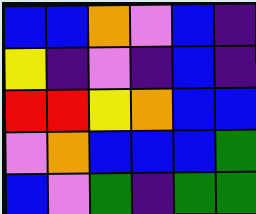[["blue", "blue", "orange", "violet", "blue", "indigo"], ["yellow", "indigo", "violet", "indigo", "blue", "indigo"], ["red", "red", "yellow", "orange", "blue", "blue"], ["violet", "orange", "blue", "blue", "blue", "green"], ["blue", "violet", "green", "indigo", "green", "green"]]